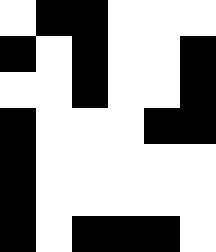[["white", "black", "black", "white", "white", "white"], ["black", "white", "black", "white", "white", "black"], ["white", "white", "black", "white", "white", "black"], ["black", "white", "white", "white", "black", "black"], ["black", "white", "white", "white", "white", "white"], ["black", "white", "white", "white", "white", "white"], ["black", "white", "black", "black", "black", "white"]]